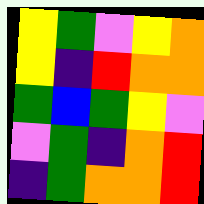[["yellow", "green", "violet", "yellow", "orange"], ["yellow", "indigo", "red", "orange", "orange"], ["green", "blue", "green", "yellow", "violet"], ["violet", "green", "indigo", "orange", "red"], ["indigo", "green", "orange", "orange", "red"]]